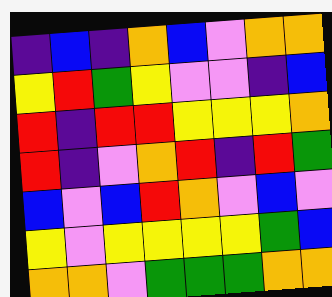[["indigo", "blue", "indigo", "orange", "blue", "violet", "orange", "orange"], ["yellow", "red", "green", "yellow", "violet", "violet", "indigo", "blue"], ["red", "indigo", "red", "red", "yellow", "yellow", "yellow", "orange"], ["red", "indigo", "violet", "orange", "red", "indigo", "red", "green"], ["blue", "violet", "blue", "red", "orange", "violet", "blue", "violet"], ["yellow", "violet", "yellow", "yellow", "yellow", "yellow", "green", "blue"], ["orange", "orange", "violet", "green", "green", "green", "orange", "orange"]]